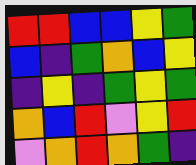[["red", "red", "blue", "blue", "yellow", "green"], ["blue", "indigo", "green", "orange", "blue", "yellow"], ["indigo", "yellow", "indigo", "green", "yellow", "green"], ["orange", "blue", "red", "violet", "yellow", "red"], ["violet", "orange", "red", "orange", "green", "indigo"]]